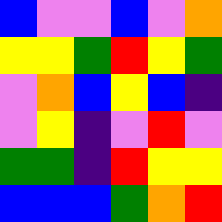[["blue", "violet", "violet", "blue", "violet", "orange"], ["yellow", "yellow", "green", "red", "yellow", "green"], ["violet", "orange", "blue", "yellow", "blue", "indigo"], ["violet", "yellow", "indigo", "violet", "red", "violet"], ["green", "green", "indigo", "red", "yellow", "yellow"], ["blue", "blue", "blue", "green", "orange", "red"]]